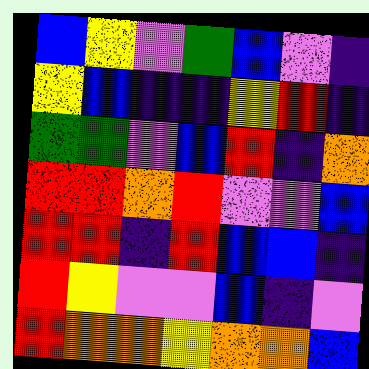[["blue", "yellow", "violet", "green", "blue", "violet", "indigo"], ["yellow", "blue", "indigo", "indigo", "yellow", "red", "indigo"], ["green", "green", "violet", "blue", "red", "indigo", "orange"], ["red", "red", "orange", "red", "violet", "violet", "blue"], ["red", "red", "indigo", "red", "blue", "blue", "indigo"], ["red", "yellow", "violet", "violet", "blue", "indigo", "violet"], ["red", "orange", "orange", "yellow", "orange", "orange", "blue"]]